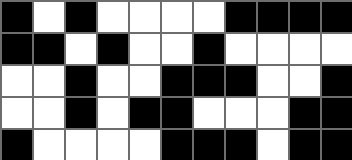[["black", "white", "black", "white", "white", "white", "white", "black", "black", "black", "black"], ["black", "black", "white", "black", "white", "white", "black", "white", "white", "white", "white"], ["white", "white", "black", "white", "white", "black", "black", "black", "white", "white", "black"], ["white", "white", "black", "white", "black", "black", "white", "white", "white", "black", "black"], ["black", "white", "white", "white", "white", "black", "black", "black", "white", "black", "black"]]